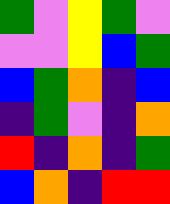[["green", "violet", "yellow", "green", "violet"], ["violet", "violet", "yellow", "blue", "green"], ["blue", "green", "orange", "indigo", "blue"], ["indigo", "green", "violet", "indigo", "orange"], ["red", "indigo", "orange", "indigo", "green"], ["blue", "orange", "indigo", "red", "red"]]